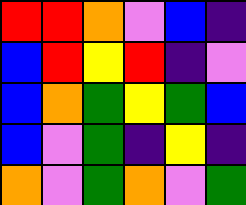[["red", "red", "orange", "violet", "blue", "indigo"], ["blue", "red", "yellow", "red", "indigo", "violet"], ["blue", "orange", "green", "yellow", "green", "blue"], ["blue", "violet", "green", "indigo", "yellow", "indigo"], ["orange", "violet", "green", "orange", "violet", "green"]]